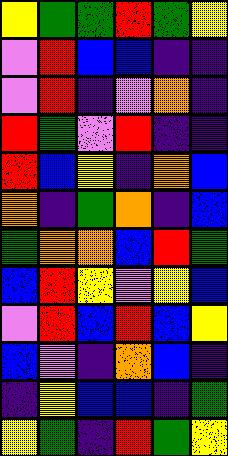[["yellow", "green", "green", "red", "green", "yellow"], ["violet", "red", "blue", "blue", "indigo", "indigo"], ["violet", "red", "indigo", "violet", "orange", "indigo"], ["red", "green", "violet", "red", "indigo", "indigo"], ["red", "blue", "yellow", "indigo", "orange", "blue"], ["orange", "indigo", "green", "orange", "indigo", "blue"], ["green", "orange", "orange", "blue", "red", "green"], ["blue", "red", "yellow", "violet", "yellow", "blue"], ["violet", "red", "blue", "red", "blue", "yellow"], ["blue", "violet", "indigo", "orange", "blue", "indigo"], ["indigo", "yellow", "blue", "blue", "indigo", "green"], ["yellow", "green", "indigo", "red", "green", "yellow"]]